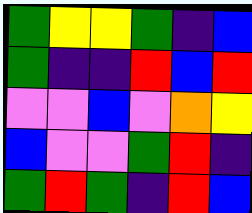[["green", "yellow", "yellow", "green", "indigo", "blue"], ["green", "indigo", "indigo", "red", "blue", "red"], ["violet", "violet", "blue", "violet", "orange", "yellow"], ["blue", "violet", "violet", "green", "red", "indigo"], ["green", "red", "green", "indigo", "red", "blue"]]